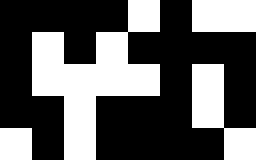[["black", "black", "black", "black", "white", "black", "white", "white"], ["black", "white", "black", "white", "black", "black", "black", "black"], ["black", "white", "white", "white", "white", "black", "white", "black"], ["black", "black", "white", "black", "black", "black", "white", "black"], ["white", "black", "white", "black", "black", "black", "black", "white"]]